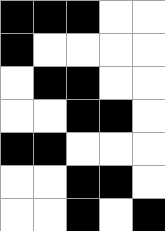[["black", "black", "black", "white", "white"], ["black", "white", "white", "white", "white"], ["white", "black", "black", "white", "white"], ["white", "white", "black", "black", "white"], ["black", "black", "white", "white", "white"], ["white", "white", "black", "black", "white"], ["white", "white", "black", "white", "black"]]